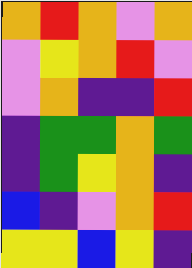[["orange", "red", "orange", "violet", "orange"], ["violet", "yellow", "orange", "red", "violet"], ["violet", "orange", "indigo", "indigo", "red"], ["indigo", "green", "green", "orange", "green"], ["indigo", "green", "yellow", "orange", "indigo"], ["blue", "indigo", "violet", "orange", "red"], ["yellow", "yellow", "blue", "yellow", "indigo"]]